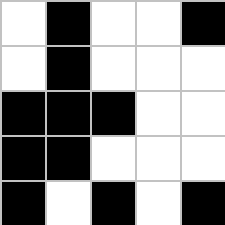[["white", "black", "white", "white", "black"], ["white", "black", "white", "white", "white"], ["black", "black", "black", "white", "white"], ["black", "black", "white", "white", "white"], ["black", "white", "black", "white", "black"]]